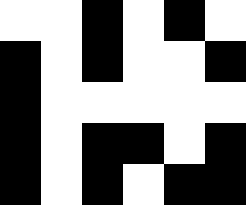[["white", "white", "black", "white", "black", "white"], ["black", "white", "black", "white", "white", "black"], ["black", "white", "white", "white", "white", "white"], ["black", "white", "black", "black", "white", "black"], ["black", "white", "black", "white", "black", "black"]]